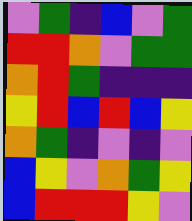[["violet", "green", "indigo", "blue", "violet", "green"], ["red", "red", "orange", "violet", "green", "green"], ["orange", "red", "green", "indigo", "indigo", "indigo"], ["yellow", "red", "blue", "red", "blue", "yellow"], ["orange", "green", "indigo", "violet", "indigo", "violet"], ["blue", "yellow", "violet", "orange", "green", "yellow"], ["blue", "red", "red", "red", "yellow", "violet"]]